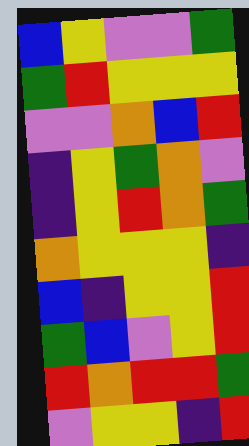[["blue", "yellow", "violet", "violet", "green"], ["green", "red", "yellow", "yellow", "yellow"], ["violet", "violet", "orange", "blue", "red"], ["indigo", "yellow", "green", "orange", "violet"], ["indigo", "yellow", "red", "orange", "green"], ["orange", "yellow", "yellow", "yellow", "indigo"], ["blue", "indigo", "yellow", "yellow", "red"], ["green", "blue", "violet", "yellow", "red"], ["red", "orange", "red", "red", "green"], ["violet", "yellow", "yellow", "indigo", "red"]]